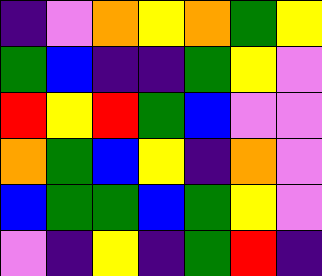[["indigo", "violet", "orange", "yellow", "orange", "green", "yellow"], ["green", "blue", "indigo", "indigo", "green", "yellow", "violet"], ["red", "yellow", "red", "green", "blue", "violet", "violet"], ["orange", "green", "blue", "yellow", "indigo", "orange", "violet"], ["blue", "green", "green", "blue", "green", "yellow", "violet"], ["violet", "indigo", "yellow", "indigo", "green", "red", "indigo"]]